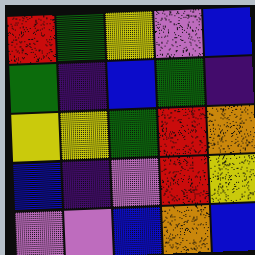[["red", "green", "yellow", "violet", "blue"], ["green", "indigo", "blue", "green", "indigo"], ["yellow", "yellow", "green", "red", "orange"], ["blue", "indigo", "violet", "red", "yellow"], ["violet", "violet", "blue", "orange", "blue"]]